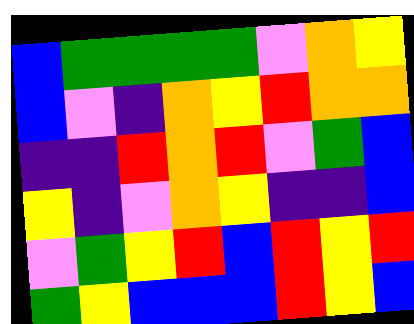[["blue", "green", "green", "green", "green", "violet", "orange", "yellow"], ["blue", "violet", "indigo", "orange", "yellow", "red", "orange", "orange"], ["indigo", "indigo", "red", "orange", "red", "violet", "green", "blue"], ["yellow", "indigo", "violet", "orange", "yellow", "indigo", "indigo", "blue"], ["violet", "green", "yellow", "red", "blue", "red", "yellow", "red"], ["green", "yellow", "blue", "blue", "blue", "red", "yellow", "blue"]]